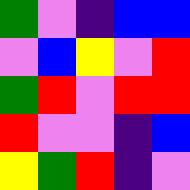[["green", "violet", "indigo", "blue", "blue"], ["violet", "blue", "yellow", "violet", "red"], ["green", "red", "violet", "red", "red"], ["red", "violet", "violet", "indigo", "blue"], ["yellow", "green", "red", "indigo", "violet"]]